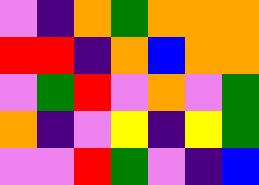[["violet", "indigo", "orange", "green", "orange", "orange", "orange"], ["red", "red", "indigo", "orange", "blue", "orange", "orange"], ["violet", "green", "red", "violet", "orange", "violet", "green"], ["orange", "indigo", "violet", "yellow", "indigo", "yellow", "green"], ["violet", "violet", "red", "green", "violet", "indigo", "blue"]]